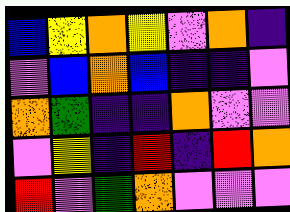[["blue", "yellow", "orange", "yellow", "violet", "orange", "indigo"], ["violet", "blue", "orange", "blue", "indigo", "indigo", "violet"], ["orange", "green", "indigo", "indigo", "orange", "violet", "violet"], ["violet", "yellow", "indigo", "red", "indigo", "red", "orange"], ["red", "violet", "green", "orange", "violet", "violet", "violet"]]